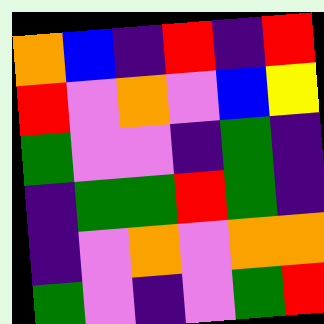[["orange", "blue", "indigo", "red", "indigo", "red"], ["red", "violet", "orange", "violet", "blue", "yellow"], ["green", "violet", "violet", "indigo", "green", "indigo"], ["indigo", "green", "green", "red", "green", "indigo"], ["indigo", "violet", "orange", "violet", "orange", "orange"], ["green", "violet", "indigo", "violet", "green", "red"]]